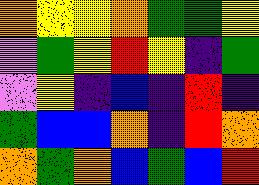[["orange", "yellow", "yellow", "orange", "green", "green", "yellow"], ["violet", "green", "yellow", "red", "yellow", "indigo", "green"], ["violet", "yellow", "indigo", "blue", "indigo", "red", "indigo"], ["green", "blue", "blue", "orange", "indigo", "red", "orange"], ["orange", "green", "orange", "blue", "green", "blue", "red"]]